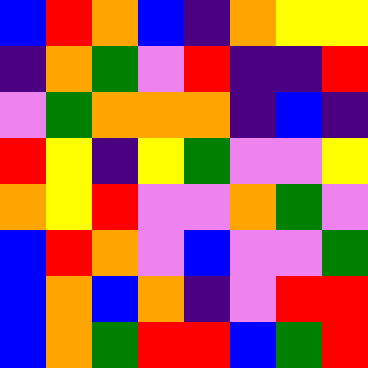[["blue", "red", "orange", "blue", "indigo", "orange", "yellow", "yellow"], ["indigo", "orange", "green", "violet", "red", "indigo", "indigo", "red"], ["violet", "green", "orange", "orange", "orange", "indigo", "blue", "indigo"], ["red", "yellow", "indigo", "yellow", "green", "violet", "violet", "yellow"], ["orange", "yellow", "red", "violet", "violet", "orange", "green", "violet"], ["blue", "red", "orange", "violet", "blue", "violet", "violet", "green"], ["blue", "orange", "blue", "orange", "indigo", "violet", "red", "red"], ["blue", "orange", "green", "red", "red", "blue", "green", "red"]]